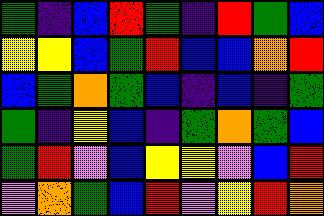[["green", "indigo", "blue", "red", "green", "indigo", "red", "green", "blue"], ["yellow", "yellow", "blue", "green", "red", "blue", "blue", "orange", "red"], ["blue", "green", "orange", "green", "blue", "indigo", "blue", "indigo", "green"], ["green", "indigo", "yellow", "blue", "indigo", "green", "orange", "green", "blue"], ["green", "red", "violet", "blue", "yellow", "yellow", "violet", "blue", "red"], ["violet", "orange", "green", "blue", "red", "violet", "yellow", "red", "orange"]]